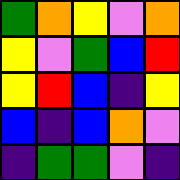[["green", "orange", "yellow", "violet", "orange"], ["yellow", "violet", "green", "blue", "red"], ["yellow", "red", "blue", "indigo", "yellow"], ["blue", "indigo", "blue", "orange", "violet"], ["indigo", "green", "green", "violet", "indigo"]]